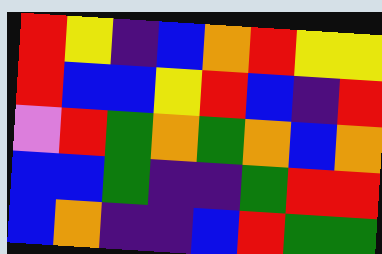[["red", "yellow", "indigo", "blue", "orange", "red", "yellow", "yellow"], ["red", "blue", "blue", "yellow", "red", "blue", "indigo", "red"], ["violet", "red", "green", "orange", "green", "orange", "blue", "orange"], ["blue", "blue", "green", "indigo", "indigo", "green", "red", "red"], ["blue", "orange", "indigo", "indigo", "blue", "red", "green", "green"]]